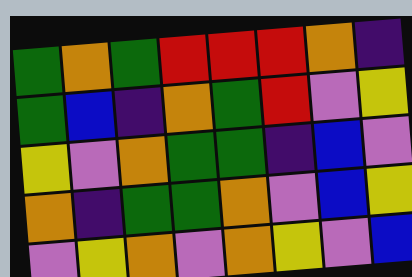[["green", "orange", "green", "red", "red", "red", "orange", "indigo"], ["green", "blue", "indigo", "orange", "green", "red", "violet", "yellow"], ["yellow", "violet", "orange", "green", "green", "indigo", "blue", "violet"], ["orange", "indigo", "green", "green", "orange", "violet", "blue", "yellow"], ["violet", "yellow", "orange", "violet", "orange", "yellow", "violet", "blue"]]